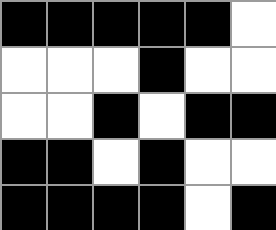[["black", "black", "black", "black", "black", "white"], ["white", "white", "white", "black", "white", "white"], ["white", "white", "black", "white", "black", "black"], ["black", "black", "white", "black", "white", "white"], ["black", "black", "black", "black", "white", "black"]]